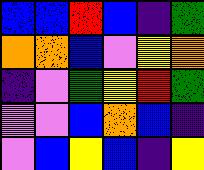[["blue", "blue", "red", "blue", "indigo", "green"], ["orange", "orange", "blue", "violet", "yellow", "orange"], ["indigo", "violet", "green", "yellow", "red", "green"], ["violet", "violet", "blue", "orange", "blue", "indigo"], ["violet", "blue", "yellow", "blue", "indigo", "yellow"]]